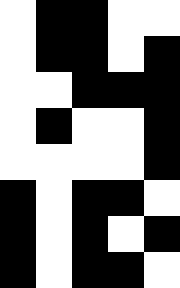[["white", "black", "black", "white", "white"], ["white", "black", "black", "white", "black"], ["white", "white", "black", "black", "black"], ["white", "black", "white", "white", "black"], ["white", "white", "white", "white", "black"], ["black", "white", "black", "black", "white"], ["black", "white", "black", "white", "black"], ["black", "white", "black", "black", "white"]]